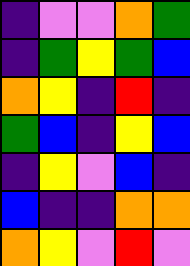[["indigo", "violet", "violet", "orange", "green"], ["indigo", "green", "yellow", "green", "blue"], ["orange", "yellow", "indigo", "red", "indigo"], ["green", "blue", "indigo", "yellow", "blue"], ["indigo", "yellow", "violet", "blue", "indigo"], ["blue", "indigo", "indigo", "orange", "orange"], ["orange", "yellow", "violet", "red", "violet"]]